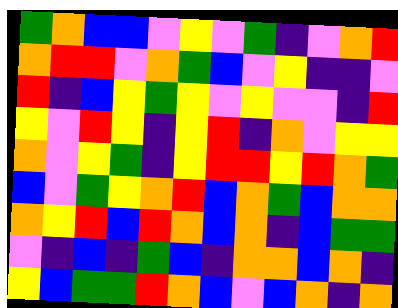[["green", "orange", "blue", "blue", "violet", "yellow", "violet", "green", "indigo", "violet", "orange", "red"], ["orange", "red", "red", "violet", "orange", "green", "blue", "violet", "yellow", "indigo", "indigo", "violet"], ["red", "indigo", "blue", "yellow", "green", "yellow", "violet", "yellow", "violet", "violet", "indigo", "red"], ["yellow", "violet", "red", "yellow", "indigo", "yellow", "red", "indigo", "orange", "violet", "yellow", "yellow"], ["orange", "violet", "yellow", "green", "indigo", "yellow", "red", "red", "yellow", "red", "orange", "green"], ["blue", "violet", "green", "yellow", "orange", "red", "blue", "orange", "green", "blue", "orange", "orange"], ["orange", "yellow", "red", "blue", "red", "orange", "blue", "orange", "indigo", "blue", "green", "green"], ["violet", "indigo", "blue", "indigo", "green", "blue", "indigo", "orange", "orange", "blue", "orange", "indigo"], ["yellow", "blue", "green", "green", "red", "orange", "blue", "violet", "blue", "orange", "indigo", "orange"]]